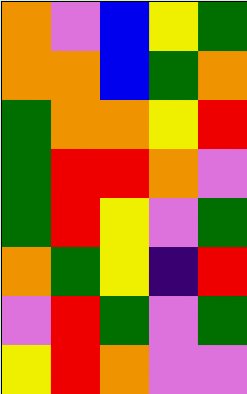[["orange", "violet", "blue", "yellow", "green"], ["orange", "orange", "blue", "green", "orange"], ["green", "orange", "orange", "yellow", "red"], ["green", "red", "red", "orange", "violet"], ["green", "red", "yellow", "violet", "green"], ["orange", "green", "yellow", "indigo", "red"], ["violet", "red", "green", "violet", "green"], ["yellow", "red", "orange", "violet", "violet"]]